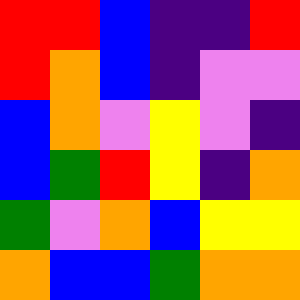[["red", "red", "blue", "indigo", "indigo", "red"], ["red", "orange", "blue", "indigo", "violet", "violet"], ["blue", "orange", "violet", "yellow", "violet", "indigo"], ["blue", "green", "red", "yellow", "indigo", "orange"], ["green", "violet", "orange", "blue", "yellow", "yellow"], ["orange", "blue", "blue", "green", "orange", "orange"]]